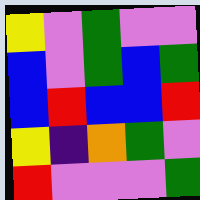[["yellow", "violet", "green", "violet", "violet"], ["blue", "violet", "green", "blue", "green"], ["blue", "red", "blue", "blue", "red"], ["yellow", "indigo", "orange", "green", "violet"], ["red", "violet", "violet", "violet", "green"]]